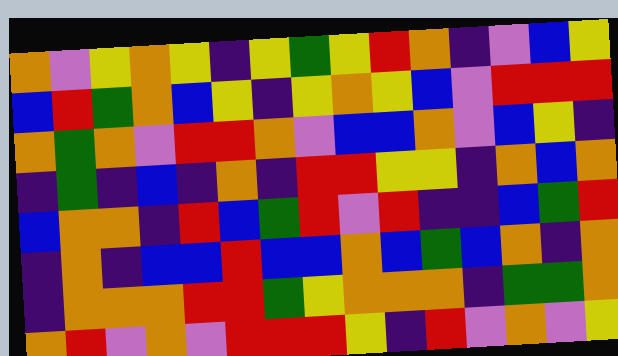[["orange", "violet", "yellow", "orange", "yellow", "indigo", "yellow", "green", "yellow", "red", "orange", "indigo", "violet", "blue", "yellow"], ["blue", "red", "green", "orange", "blue", "yellow", "indigo", "yellow", "orange", "yellow", "blue", "violet", "red", "red", "red"], ["orange", "green", "orange", "violet", "red", "red", "orange", "violet", "blue", "blue", "orange", "violet", "blue", "yellow", "indigo"], ["indigo", "green", "indigo", "blue", "indigo", "orange", "indigo", "red", "red", "yellow", "yellow", "indigo", "orange", "blue", "orange"], ["blue", "orange", "orange", "indigo", "red", "blue", "green", "red", "violet", "red", "indigo", "indigo", "blue", "green", "red"], ["indigo", "orange", "indigo", "blue", "blue", "red", "blue", "blue", "orange", "blue", "green", "blue", "orange", "indigo", "orange"], ["indigo", "orange", "orange", "orange", "red", "red", "green", "yellow", "orange", "orange", "orange", "indigo", "green", "green", "orange"], ["orange", "red", "violet", "orange", "violet", "red", "red", "red", "yellow", "indigo", "red", "violet", "orange", "violet", "yellow"]]